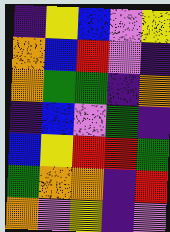[["indigo", "yellow", "blue", "violet", "yellow"], ["orange", "blue", "red", "violet", "indigo"], ["orange", "green", "green", "indigo", "orange"], ["indigo", "blue", "violet", "green", "indigo"], ["blue", "yellow", "red", "red", "green"], ["green", "orange", "orange", "indigo", "red"], ["orange", "violet", "yellow", "indigo", "violet"]]